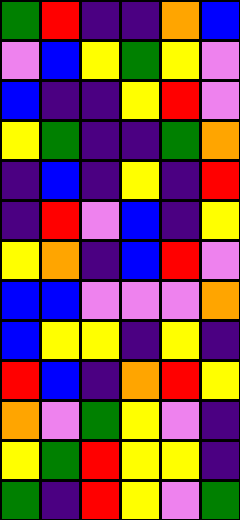[["green", "red", "indigo", "indigo", "orange", "blue"], ["violet", "blue", "yellow", "green", "yellow", "violet"], ["blue", "indigo", "indigo", "yellow", "red", "violet"], ["yellow", "green", "indigo", "indigo", "green", "orange"], ["indigo", "blue", "indigo", "yellow", "indigo", "red"], ["indigo", "red", "violet", "blue", "indigo", "yellow"], ["yellow", "orange", "indigo", "blue", "red", "violet"], ["blue", "blue", "violet", "violet", "violet", "orange"], ["blue", "yellow", "yellow", "indigo", "yellow", "indigo"], ["red", "blue", "indigo", "orange", "red", "yellow"], ["orange", "violet", "green", "yellow", "violet", "indigo"], ["yellow", "green", "red", "yellow", "yellow", "indigo"], ["green", "indigo", "red", "yellow", "violet", "green"]]